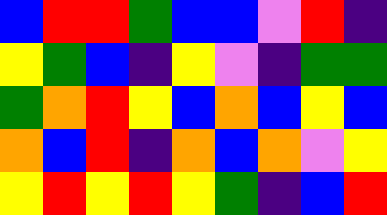[["blue", "red", "red", "green", "blue", "blue", "violet", "red", "indigo"], ["yellow", "green", "blue", "indigo", "yellow", "violet", "indigo", "green", "green"], ["green", "orange", "red", "yellow", "blue", "orange", "blue", "yellow", "blue"], ["orange", "blue", "red", "indigo", "orange", "blue", "orange", "violet", "yellow"], ["yellow", "red", "yellow", "red", "yellow", "green", "indigo", "blue", "red"]]